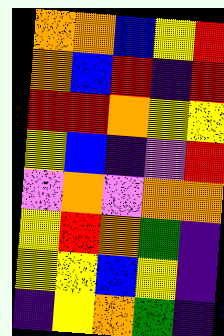[["orange", "orange", "blue", "yellow", "red"], ["orange", "blue", "red", "indigo", "red"], ["red", "red", "orange", "yellow", "yellow"], ["yellow", "blue", "indigo", "violet", "red"], ["violet", "orange", "violet", "orange", "orange"], ["yellow", "red", "orange", "green", "indigo"], ["yellow", "yellow", "blue", "yellow", "indigo"], ["indigo", "yellow", "orange", "green", "indigo"]]